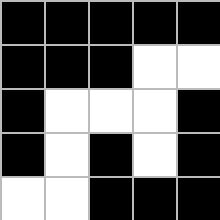[["black", "black", "black", "black", "black"], ["black", "black", "black", "white", "white"], ["black", "white", "white", "white", "black"], ["black", "white", "black", "white", "black"], ["white", "white", "black", "black", "black"]]